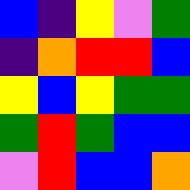[["blue", "indigo", "yellow", "violet", "green"], ["indigo", "orange", "red", "red", "blue"], ["yellow", "blue", "yellow", "green", "green"], ["green", "red", "green", "blue", "blue"], ["violet", "red", "blue", "blue", "orange"]]